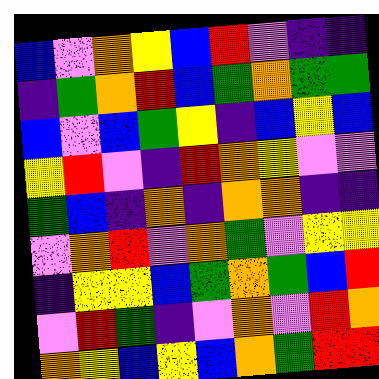[["blue", "violet", "orange", "yellow", "blue", "red", "violet", "indigo", "indigo"], ["indigo", "green", "orange", "red", "blue", "green", "orange", "green", "green"], ["blue", "violet", "blue", "green", "yellow", "indigo", "blue", "yellow", "blue"], ["yellow", "red", "violet", "indigo", "red", "orange", "yellow", "violet", "violet"], ["green", "blue", "indigo", "orange", "indigo", "orange", "orange", "indigo", "indigo"], ["violet", "orange", "red", "violet", "orange", "green", "violet", "yellow", "yellow"], ["indigo", "yellow", "yellow", "blue", "green", "orange", "green", "blue", "red"], ["violet", "red", "green", "indigo", "violet", "orange", "violet", "red", "orange"], ["orange", "yellow", "blue", "yellow", "blue", "orange", "green", "red", "red"]]